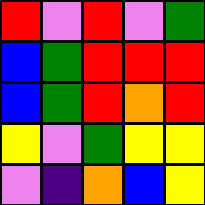[["red", "violet", "red", "violet", "green"], ["blue", "green", "red", "red", "red"], ["blue", "green", "red", "orange", "red"], ["yellow", "violet", "green", "yellow", "yellow"], ["violet", "indigo", "orange", "blue", "yellow"]]